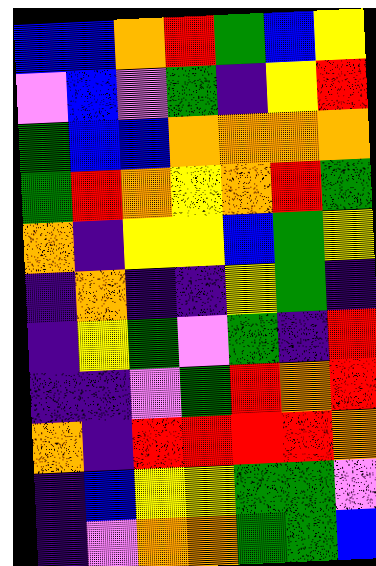[["blue", "blue", "orange", "red", "green", "blue", "yellow"], ["violet", "blue", "violet", "green", "indigo", "yellow", "red"], ["green", "blue", "blue", "orange", "orange", "orange", "orange"], ["green", "red", "orange", "yellow", "orange", "red", "green"], ["orange", "indigo", "yellow", "yellow", "blue", "green", "yellow"], ["indigo", "orange", "indigo", "indigo", "yellow", "green", "indigo"], ["indigo", "yellow", "green", "violet", "green", "indigo", "red"], ["indigo", "indigo", "violet", "green", "red", "orange", "red"], ["orange", "indigo", "red", "red", "red", "red", "orange"], ["indigo", "blue", "yellow", "yellow", "green", "green", "violet"], ["indigo", "violet", "orange", "orange", "green", "green", "blue"]]